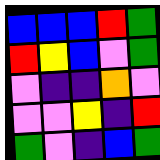[["blue", "blue", "blue", "red", "green"], ["red", "yellow", "blue", "violet", "green"], ["violet", "indigo", "indigo", "orange", "violet"], ["violet", "violet", "yellow", "indigo", "red"], ["green", "violet", "indigo", "blue", "green"]]